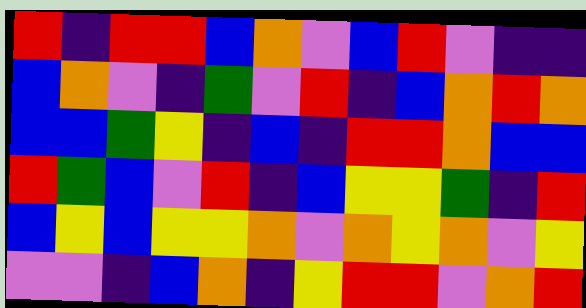[["red", "indigo", "red", "red", "blue", "orange", "violet", "blue", "red", "violet", "indigo", "indigo"], ["blue", "orange", "violet", "indigo", "green", "violet", "red", "indigo", "blue", "orange", "red", "orange"], ["blue", "blue", "green", "yellow", "indigo", "blue", "indigo", "red", "red", "orange", "blue", "blue"], ["red", "green", "blue", "violet", "red", "indigo", "blue", "yellow", "yellow", "green", "indigo", "red"], ["blue", "yellow", "blue", "yellow", "yellow", "orange", "violet", "orange", "yellow", "orange", "violet", "yellow"], ["violet", "violet", "indigo", "blue", "orange", "indigo", "yellow", "red", "red", "violet", "orange", "red"]]